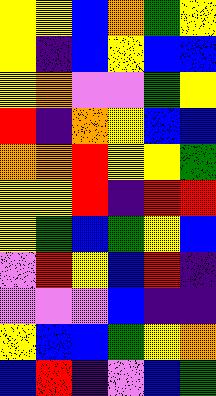[["yellow", "yellow", "blue", "orange", "green", "yellow"], ["yellow", "indigo", "blue", "yellow", "blue", "blue"], ["yellow", "orange", "violet", "violet", "green", "yellow"], ["red", "indigo", "orange", "yellow", "blue", "blue"], ["orange", "orange", "red", "yellow", "yellow", "green"], ["yellow", "yellow", "red", "indigo", "red", "red"], ["yellow", "green", "blue", "green", "yellow", "blue"], ["violet", "red", "yellow", "blue", "red", "indigo"], ["violet", "violet", "violet", "blue", "indigo", "indigo"], ["yellow", "blue", "blue", "green", "yellow", "orange"], ["blue", "red", "indigo", "violet", "blue", "green"]]